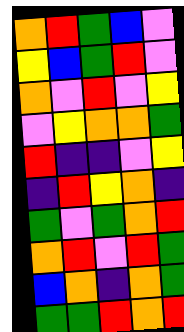[["orange", "red", "green", "blue", "violet"], ["yellow", "blue", "green", "red", "violet"], ["orange", "violet", "red", "violet", "yellow"], ["violet", "yellow", "orange", "orange", "green"], ["red", "indigo", "indigo", "violet", "yellow"], ["indigo", "red", "yellow", "orange", "indigo"], ["green", "violet", "green", "orange", "red"], ["orange", "red", "violet", "red", "green"], ["blue", "orange", "indigo", "orange", "green"], ["green", "green", "red", "orange", "red"]]